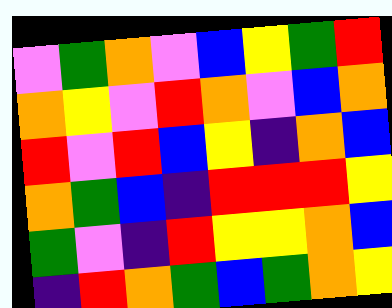[["violet", "green", "orange", "violet", "blue", "yellow", "green", "red"], ["orange", "yellow", "violet", "red", "orange", "violet", "blue", "orange"], ["red", "violet", "red", "blue", "yellow", "indigo", "orange", "blue"], ["orange", "green", "blue", "indigo", "red", "red", "red", "yellow"], ["green", "violet", "indigo", "red", "yellow", "yellow", "orange", "blue"], ["indigo", "red", "orange", "green", "blue", "green", "orange", "yellow"]]